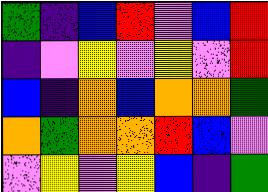[["green", "indigo", "blue", "red", "violet", "blue", "red"], ["indigo", "violet", "yellow", "violet", "yellow", "violet", "red"], ["blue", "indigo", "orange", "blue", "orange", "orange", "green"], ["orange", "green", "orange", "orange", "red", "blue", "violet"], ["violet", "yellow", "violet", "yellow", "blue", "indigo", "green"]]